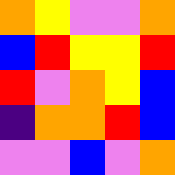[["orange", "yellow", "violet", "violet", "orange"], ["blue", "red", "yellow", "yellow", "red"], ["red", "violet", "orange", "yellow", "blue"], ["indigo", "orange", "orange", "red", "blue"], ["violet", "violet", "blue", "violet", "orange"]]